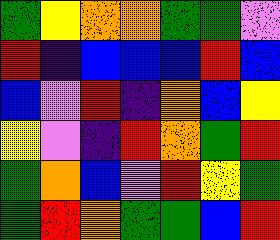[["green", "yellow", "orange", "orange", "green", "green", "violet"], ["red", "indigo", "blue", "blue", "blue", "red", "blue"], ["blue", "violet", "red", "indigo", "orange", "blue", "yellow"], ["yellow", "violet", "indigo", "red", "orange", "green", "red"], ["green", "orange", "blue", "violet", "red", "yellow", "green"], ["green", "red", "orange", "green", "green", "blue", "red"]]